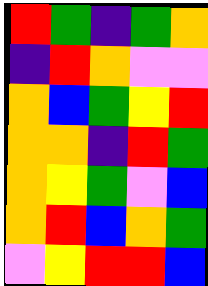[["red", "green", "indigo", "green", "orange"], ["indigo", "red", "orange", "violet", "violet"], ["orange", "blue", "green", "yellow", "red"], ["orange", "orange", "indigo", "red", "green"], ["orange", "yellow", "green", "violet", "blue"], ["orange", "red", "blue", "orange", "green"], ["violet", "yellow", "red", "red", "blue"]]